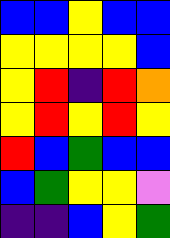[["blue", "blue", "yellow", "blue", "blue"], ["yellow", "yellow", "yellow", "yellow", "blue"], ["yellow", "red", "indigo", "red", "orange"], ["yellow", "red", "yellow", "red", "yellow"], ["red", "blue", "green", "blue", "blue"], ["blue", "green", "yellow", "yellow", "violet"], ["indigo", "indigo", "blue", "yellow", "green"]]